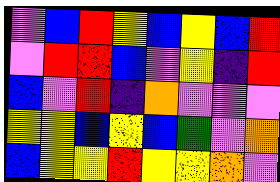[["violet", "blue", "red", "yellow", "blue", "yellow", "blue", "red"], ["violet", "red", "red", "blue", "violet", "yellow", "indigo", "red"], ["blue", "violet", "red", "indigo", "orange", "violet", "violet", "violet"], ["yellow", "yellow", "blue", "yellow", "blue", "green", "violet", "orange"], ["blue", "yellow", "yellow", "red", "yellow", "yellow", "orange", "violet"]]